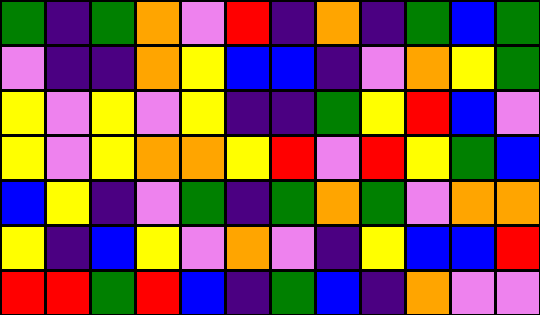[["green", "indigo", "green", "orange", "violet", "red", "indigo", "orange", "indigo", "green", "blue", "green"], ["violet", "indigo", "indigo", "orange", "yellow", "blue", "blue", "indigo", "violet", "orange", "yellow", "green"], ["yellow", "violet", "yellow", "violet", "yellow", "indigo", "indigo", "green", "yellow", "red", "blue", "violet"], ["yellow", "violet", "yellow", "orange", "orange", "yellow", "red", "violet", "red", "yellow", "green", "blue"], ["blue", "yellow", "indigo", "violet", "green", "indigo", "green", "orange", "green", "violet", "orange", "orange"], ["yellow", "indigo", "blue", "yellow", "violet", "orange", "violet", "indigo", "yellow", "blue", "blue", "red"], ["red", "red", "green", "red", "blue", "indigo", "green", "blue", "indigo", "orange", "violet", "violet"]]